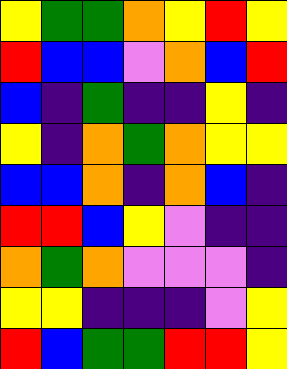[["yellow", "green", "green", "orange", "yellow", "red", "yellow"], ["red", "blue", "blue", "violet", "orange", "blue", "red"], ["blue", "indigo", "green", "indigo", "indigo", "yellow", "indigo"], ["yellow", "indigo", "orange", "green", "orange", "yellow", "yellow"], ["blue", "blue", "orange", "indigo", "orange", "blue", "indigo"], ["red", "red", "blue", "yellow", "violet", "indigo", "indigo"], ["orange", "green", "orange", "violet", "violet", "violet", "indigo"], ["yellow", "yellow", "indigo", "indigo", "indigo", "violet", "yellow"], ["red", "blue", "green", "green", "red", "red", "yellow"]]